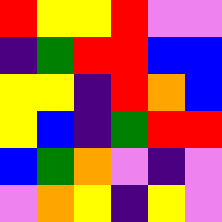[["red", "yellow", "yellow", "red", "violet", "violet"], ["indigo", "green", "red", "red", "blue", "blue"], ["yellow", "yellow", "indigo", "red", "orange", "blue"], ["yellow", "blue", "indigo", "green", "red", "red"], ["blue", "green", "orange", "violet", "indigo", "violet"], ["violet", "orange", "yellow", "indigo", "yellow", "violet"]]